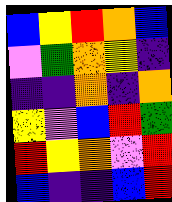[["blue", "yellow", "red", "orange", "blue"], ["violet", "green", "orange", "yellow", "indigo"], ["indigo", "indigo", "orange", "indigo", "orange"], ["yellow", "violet", "blue", "red", "green"], ["red", "yellow", "orange", "violet", "red"], ["blue", "indigo", "indigo", "blue", "red"]]